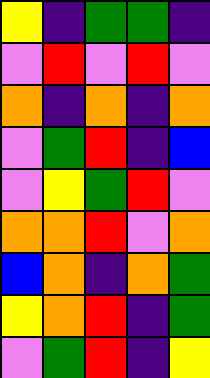[["yellow", "indigo", "green", "green", "indigo"], ["violet", "red", "violet", "red", "violet"], ["orange", "indigo", "orange", "indigo", "orange"], ["violet", "green", "red", "indigo", "blue"], ["violet", "yellow", "green", "red", "violet"], ["orange", "orange", "red", "violet", "orange"], ["blue", "orange", "indigo", "orange", "green"], ["yellow", "orange", "red", "indigo", "green"], ["violet", "green", "red", "indigo", "yellow"]]